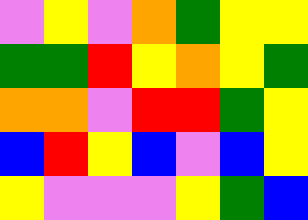[["violet", "yellow", "violet", "orange", "green", "yellow", "yellow"], ["green", "green", "red", "yellow", "orange", "yellow", "green"], ["orange", "orange", "violet", "red", "red", "green", "yellow"], ["blue", "red", "yellow", "blue", "violet", "blue", "yellow"], ["yellow", "violet", "violet", "violet", "yellow", "green", "blue"]]